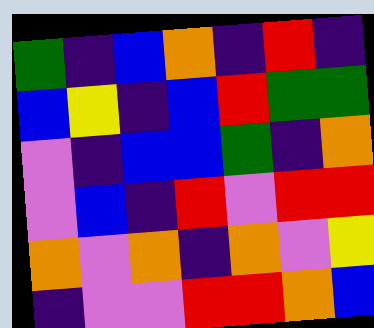[["green", "indigo", "blue", "orange", "indigo", "red", "indigo"], ["blue", "yellow", "indigo", "blue", "red", "green", "green"], ["violet", "indigo", "blue", "blue", "green", "indigo", "orange"], ["violet", "blue", "indigo", "red", "violet", "red", "red"], ["orange", "violet", "orange", "indigo", "orange", "violet", "yellow"], ["indigo", "violet", "violet", "red", "red", "orange", "blue"]]